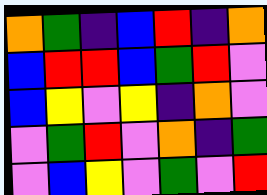[["orange", "green", "indigo", "blue", "red", "indigo", "orange"], ["blue", "red", "red", "blue", "green", "red", "violet"], ["blue", "yellow", "violet", "yellow", "indigo", "orange", "violet"], ["violet", "green", "red", "violet", "orange", "indigo", "green"], ["violet", "blue", "yellow", "violet", "green", "violet", "red"]]